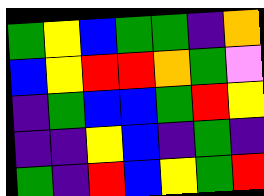[["green", "yellow", "blue", "green", "green", "indigo", "orange"], ["blue", "yellow", "red", "red", "orange", "green", "violet"], ["indigo", "green", "blue", "blue", "green", "red", "yellow"], ["indigo", "indigo", "yellow", "blue", "indigo", "green", "indigo"], ["green", "indigo", "red", "blue", "yellow", "green", "red"]]